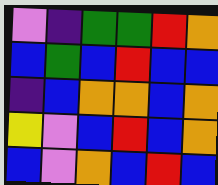[["violet", "indigo", "green", "green", "red", "orange"], ["blue", "green", "blue", "red", "blue", "blue"], ["indigo", "blue", "orange", "orange", "blue", "orange"], ["yellow", "violet", "blue", "red", "blue", "orange"], ["blue", "violet", "orange", "blue", "red", "blue"]]